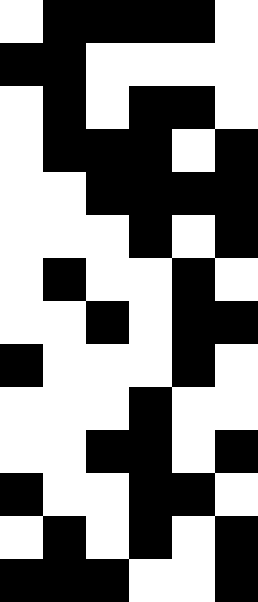[["white", "black", "black", "black", "black", "white"], ["black", "black", "white", "white", "white", "white"], ["white", "black", "white", "black", "black", "white"], ["white", "black", "black", "black", "white", "black"], ["white", "white", "black", "black", "black", "black"], ["white", "white", "white", "black", "white", "black"], ["white", "black", "white", "white", "black", "white"], ["white", "white", "black", "white", "black", "black"], ["black", "white", "white", "white", "black", "white"], ["white", "white", "white", "black", "white", "white"], ["white", "white", "black", "black", "white", "black"], ["black", "white", "white", "black", "black", "white"], ["white", "black", "white", "black", "white", "black"], ["black", "black", "black", "white", "white", "black"]]